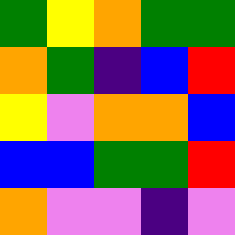[["green", "yellow", "orange", "green", "green"], ["orange", "green", "indigo", "blue", "red"], ["yellow", "violet", "orange", "orange", "blue"], ["blue", "blue", "green", "green", "red"], ["orange", "violet", "violet", "indigo", "violet"]]